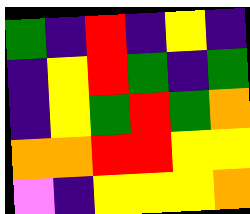[["green", "indigo", "red", "indigo", "yellow", "indigo"], ["indigo", "yellow", "red", "green", "indigo", "green"], ["indigo", "yellow", "green", "red", "green", "orange"], ["orange", "orange", "red", "red", "yellow", "yellow"], ["violet", "indigo", "yellow", "yellow", "yellow", "orange"]]